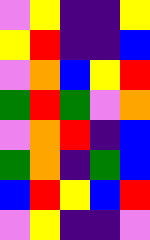[["violet", "yellow", "indigo", "indigo", "yellow"], ["yellow", "red", "indigo", "indigo", "blue"], ["violet", "orange", "blue", "yellow", "red"], ["green", "red", "green", "violet", "orange"], ["violet", "orange", "red", "indigo", "blue"], ["green", "orange", "indigo", "green", "blue"], ["blue", "red", "yellow", "blue", "red"], ["violet", "yellow", "indigo", "indigo", "violet"]]